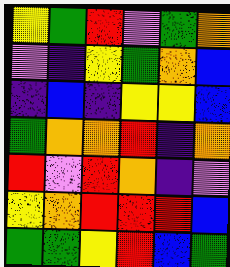[["yellow", "green", "red", "violet", "green", "orange"], ["violet", "indigo", "yellow", "green", "orange", "blue"], ["indigo", "blue", "indigo", "yellow", "yellow", "blue"], ["green", "orange", "orange", "red", "indigo", "orange"], ["red", "violet", "red", "orange", "indigo", "violet"], ["yellow", "orange", "red", "red", "red", "blue"], ["green", "green", "yellow", "red", "blue", "green"]]